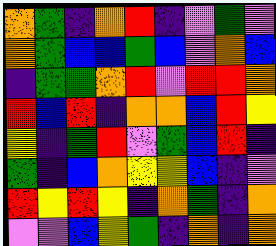[["orange", "green", "indigo", "orange", "red", "indigo", "violet", "green", "violet"], ["orange", "green", "blue", "blue", "green", "blue", "violet", "orange", "blue"], ["indigo", "green", "green", "orange", "red", "violet", "red", "red", "orange"], ["red", "blue", "red", "indigo", "orange", "orange", "blue", "red", "yellow"], ["yellow", "indigo", "green", "red", "violet", "green", "blue", "red", "indigo"], ["green", "indigo", "blue", "orange", "yellow", "yellow", "blue", "indigo", "violet"], ["red", "yellow", "red", "yellow", "indigo", "orange", "green", "indigo", "orange"], ["violet", "violet", "blue", "yellow", "green", "indigo", "orange", "indigo", "orange"]]